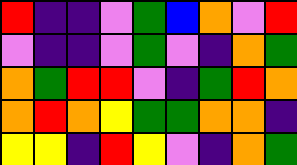[["red", "indigo", "indigo", "violet", "green", "blue", "orange", "violet", "red"], ["violet", "indigo", "indigo", "violet", "green", "violet", "indigo", "orange", "green"], ["orange", "green", "red", "red", "violet", "indigo", "green", "red", "orange"], ["orange", "red", "orange", "yellow", "green", "green", "orange", "orange", "indigo"], ["yellow", "yellow", "indigo", "red", "yellow", "violet", "indigo", "orange", "green"]]